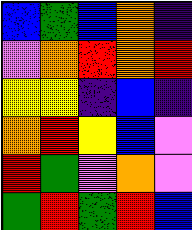[["blue", "green", "blue", "orange", "indigo"], ["violet", "orange", "red", "orange", "red"], ["yellow", "yellow", "indigo", "blue", "indigo"], ["orange", "red", "yellow", "blue", "violet"], ["red", "green", "violet", "orange", "violet"], ["green", "red", "green", "red", "blue"]]